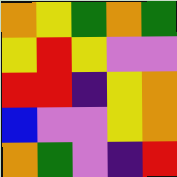[["orange", "yellow", "green", "orange", "green"], ["yellow", "red", "yellow", "violet", "violet"], ["red", "red", "indigo", "yellow", "orange"], ["blue", "violet", "violet", "yellow", "orange"], ["orange", "green", "violet", "indigo", "red"]]